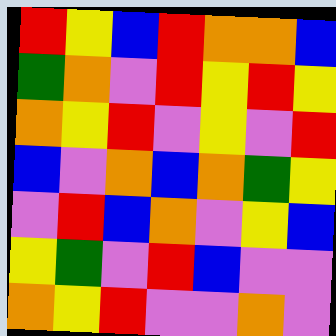[["red", "yellow", "blue", "red", "orange", "orange", "blue"], ["green", "orange", "violet", "red", "yellow", "red", "yellow"], ["orange", "yellow", "red", "violet", "yellow", "violet", "red"], ["blue", "violet", "orange", "blue", "orange", "green", "yellow"], ["violet", "red", "blue", "orange", "violet", "yellow", "blue"], ["yellow", "green", "violet", "red", "blue", "violet", "violet"], ["orange", "yellow", "red", "violet", "violet", "orange", "violet"]]